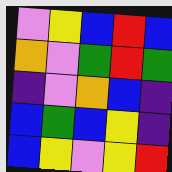[["violet", "yellow", "blue", "red", "blue"], ["orange", "violet", "green", "red", "green"], ["indigo", "violet", "orange", "blue", "indigo"], ["blue", "green", "blue", "yellow", "indigo"], ["blue", "yellow", "violet", "yellow", "red"]]